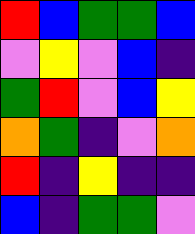[["red", "blue", "green", "green", "blue"], ["violet", "yellow", "violet", "blue", "indigo"], ["green", "red", "violet", "blue", "yellow"], ["orange", "green", "indigo", "violet", "orange"], ["red", "indigo", "yellow", "indigo", "indigo"], ["blue", "indigo", "green", "green", "violet"]]